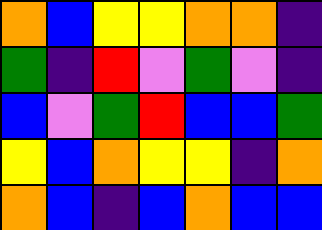[["orange", "blue", "yellow", "yellow", "orange", "orange", "indigo"], ["green", "indigo", "red", "violet", "green", "violet", "indigo"], ["blue", "violet", "green", "red", "blue", "blue", "green"], ["yellow", "blue", "orange", "yellow", "yellow", "indigo", "orange"], ["orange", "blue", "indigo", "blue", "orange", "blue", "blue"]]